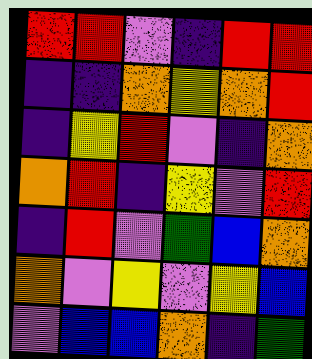[["red", "red", "violet", "indigo", "red", "red"], ["indigo", "indigo", "orange", "yellow", "orange", "red"], ["indigo", "yellow", "red", "violet", "indigo", "orange"], ["orange", "red", "indigo", "yellow", "violet", "red"], ["indigo", "red", "violet", "green", "blue", "orange"], ["orange", "violet", "yellow", "violet", "yellow", "blue"], ["violet", "blue", "blue", "orange", "indigo", "green"]]